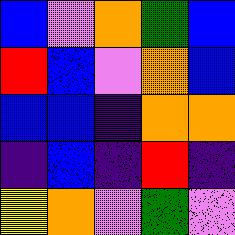[["blue", "violet", "orange", "green", "blue"], ["red", "blue", "violet", "orange", "blue"], ["blue", "blue", "indigo", "orange", "orange"], ["indigo", "blue", "indigo", "red", "indigo"], ["yellow", "orange", "violet", "green", "violet"]]